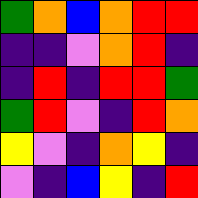[["green", "orange", "blue", "orange", "red", "red"], ["indigo", "indigo", "violet", "orange", "red", "indigo"], ["indigo", "red", "indigo", "red", "red", "green"], ["green", "red", "violet", "indigo", "red", "orange"], ["yellow", "violet", "indigo", "orange", "yellow", "indigo"], ["violet", "indigo", "blue", "yellow", "indigo", "red"]]